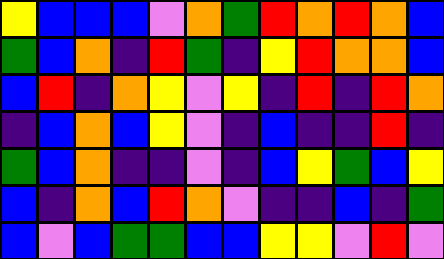[["yellow", "blue", "blue", "blue", "violet", "orange", "green", "red", "orange", "red", "orange", "blue"], ["green", "blue", "orange", "indigo", "red", "green", "indigo", "yellow", "red", "orange", "orange", "blue"], ["blue", "red", "indigo", "orange", "yellow", "violet", "yellow", "indigo", "red", "indigo", "red", "orange"], ["indigo", "blue", "orange", "blue", "yellow", "violet", "indigo", "blue", "indigo", "indigo", "red", "indigo"], ["green", "blue", "orange", "indigo", "indigo", "violet", "indigo", "blue", "yellow", "green", "blue", "yellow"], ["blue", "indigo", "orange", "blue", "red", "orange", "violet", "indigo", "indigo", "blue", "indigo", "green"], ["blue", "violet", "blue", "green", "green", "blue", "blue", "yellow", "yellow", "violet", "red", "violet"]]